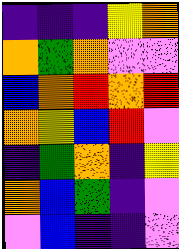[["indigo", "indigo", "indigo", "yellow", "orange"], ["orange", "green", "orange", "violet", "violet"], ["blue", "orange", "red", "orange", "red"], ["orange", "yellow", "blue", "red", "violet"], ["indigo", "green", "orange", "indigo", "yellow"], ["orange", "blue", "green", "indigo", "violet"], ["violet", "blue", "indigo", "indigo", "violet"]]